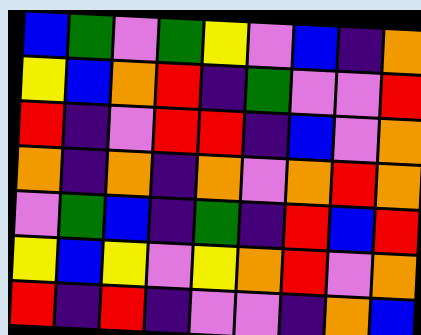[["blue", "green", "violet", "green", "yellow", "violet", "blue", "indigo", "orange"], ["yellow", "blue", "orange", "red", "indigo", "green", "violet", "violet", "red"], ["red", "indigo", "violet", "red", "red", "indigo", "blue", "violet", "orange"], ["orange", "indigo", "orange", "indigo", "orange", "violet", "orange", "red", "orange"], ["violet", "green", "blue", "indigo", "green", "indigo", "red", "blue", "red"], ["yellow", "blue", "yellow", "violet", "yellow", "orange", "red", "violet", "orange"], ["red", "indigo", "red", "indigo", "violet", "violet", "indigo", "orange", "blue"]]